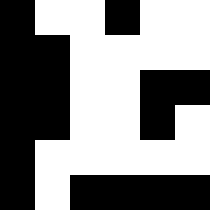[["black", "white", "white", "black", "white", "white"], ["black", "black", "white", "white", "white", "white"], ["black", "black", "white", "white", "black", "black"], ["black", "black", "white", "white", "black", "white"], ["black", "white", "white", "white", "white", "white"], ["black", "white", "black", "black", "black", "black"]]